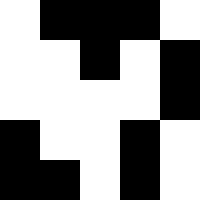[["white", "black", "black", "black", "white"], ["white", "white", "black", "white", "black"], ["white", "white", "white", "white", "black"], ["black", "white", "white", "black", "white"], ["black", "black", "white", "black", "white"]]